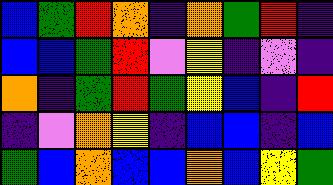[["blue", "green", "red", "orange", "indigo", "orange", "green", "red", "indigo"], ["blue", "blue", "green", "red", "violet", "yellow", "indigo", "violet", "indigo"], ["orange", "indigo", "green", "red", "green", "yellow", "blue", "indigo", "red"], ["indigo", "violet", "orange", "yellow", "indigo", "blue", "blue", "indigo", "blue"], ["green", "blue", "orange", "blue", "blue", "orange", "blue", "yellow", "green"]]